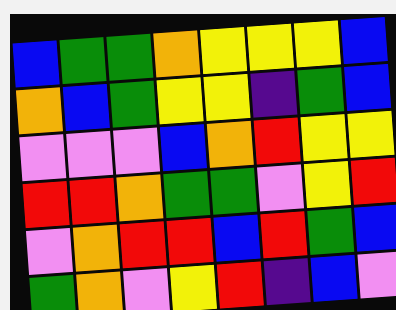[["blue", "green", "green", "orange", "yellow", "yellow", "yellow", "blue"], ["orange", "blue", "green", "yellow", "yellow", "indigo", "green", "blue"], ["violet", "violet", "violet", "blue", "orange", "red", "yellow", "yellow"], ["red", "red", "orange", "green", "green", "violet", "yellow", "red"], ["violet", "orange", "red", "red", "blue", "red", "green", "blue"], ["green", "orange", "violet", "yellow", "red", "indigo", "blue", "violet"]]